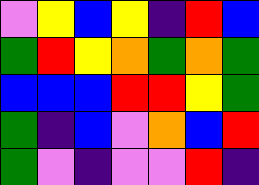[["violet", "yellow", "blue", "yellow", "indigo", "red", "blue"], ["green", "red", "yellow", "orange", "green", "orange", "green"], ["blue", "blue", "blue", "red", "red", "yellow", "green"], ["green", "indigo", "blue", "violet", "orange", "blue", "red"], ["green", "violet", "indigo", "violet", "violet", "red", "indigo"]]